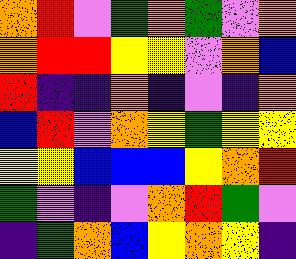[["orange", "red", "violet", "green", "orange", "green", "violet", "orange"], ["orange", "red", "red", "yellow", "yellow", "violet", "orange", "blue"], ["red", "indigo", "indigo", "orange", "indigo", "violet", "indigo", "orange"], ["blue", "red", "violet", "orange", "yellow", "green", "yellow", "yellow"], ["yellow", "yellow", "blue", "blue", "blue", "yellow", "orange", "red"], ["green", "violet", "indigo", "violet", "orange", "red", "green", "violet"], ["indigo", "green", "orange", "blue", "yellow", "orange", "yellow", "indigo"]]